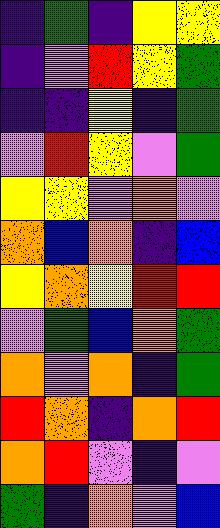[["indigo", "green", "indigo", "yellow", "yellow"], ["indigo", "violet", "red", "yellow", "green"], ["indigo", "indigo", "yellow", "indigo", "green"], ["violet", "red", "yellow", "violet", "green"], ["yellow", "yellow", "violet", "orange", "violet"], ["orange", "blue", "orange", "indigo", "blue"], ["yellow", "orange", "yellow", "red", "red"], ["violet", "green", "blue", "orange", "green"], ["orange", "violet", "orange", "indigo", "green"], ["red", "orange", "indigo", "orange", "red"], ["orange", "red", "violet", "indigo", "violet"], ["green", "indigo", "orange", "violet", "blue"]]